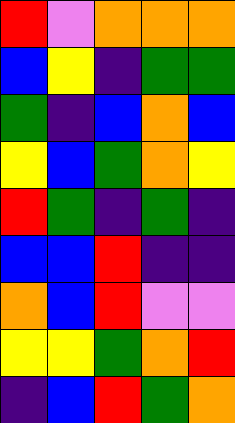[["red", "violet", "orange", "orange", "orange"], ["blue", "yellow", "indigo", "green", "green"], ["green", "indigo", "blue", "orange", "blue"], ["yellow", "blue", "green", "orange", "yellow"], ["red", "green", "indigo", "green", "indigo"], ["blue", "blue", "red", "indigo", "indigo"], ["orange", "blue", "red", "violet", "violet"], ["yellow", "yellow", "green", "orange", "red"], ["indigo", "blue", "red", "green", "orange"]]